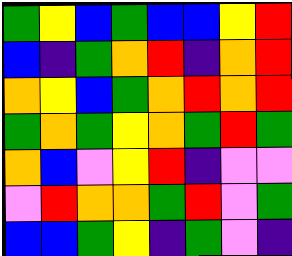[["green", "yellow", "blue", "green", "blue", "blue", "yellow", "red"], ["blue", "indigo", "green", "orange", "red", "indigo", "orange", "red"], ["orange", "yellow", "blue", "green", "orange", "red", "orange", "red"], ["green", "orange", "green", "yellow", "orange", "green", "red", "green"], ["orange", "blue", "violet", "yellow", "red", "indigo", "violet", "violet"], ["violet", "red", "orange", "orange", "green", "red", "violet", "green"], ["blue", "blue", "green", "yellow", "indigo", "green", "violet", "indigo"]]